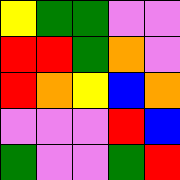[["yellow", "green", "green", "violet", "violet"], ["red", "red", "green", "orange", "violet"], ["red", "orange", "yellow", "blue", "orange"], ["violet", "violet", "violet", "red", "blue"], ["green", "violet", "violet", "green", "red"]]